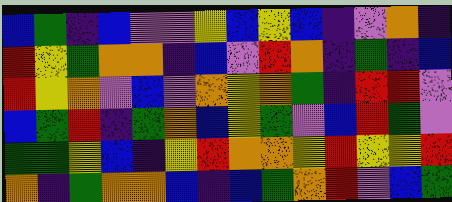[["blue", "green", "indigo", "blue", "violet", "violet", "yellow", "blue", "yellow", "blue", "indigo", "violet", "orange", "indigo"], ["red", "yellow", "green", "orange", "orange", "indigo", "blue", "violet", "red", "orange", "indigo", "green", "indigo", "blue"], ["red", "yellow", "orange", "violet", "blue", "violet", "orange", "yellow", "orange", "green", "indigo", "red", "red", "violet"], ["blue", "green", "red", "indigo", "green", "orange", "blue", "yellow", "green", "violet", "blue", "red", "green", "violet"], ["green", "green", "yellow", "blue", "indigo", "yellow", "red", "orange", "orange", "yellow", "red", "yellow", "yellow", "red"], ["orange", "indigo", "green", "orange", "orange", "blue", "indigo", "blue", "green", "orange", "red", "violet", "blue", "green"]]